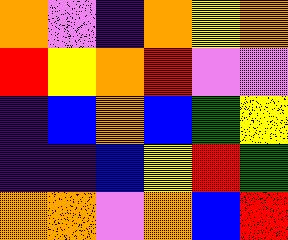[["orange", "violet", "indigo", "orange", "yellow", "orange"], ["red", "yellow", "orange", "red", "violet", "violet"], ["indigo", "blue", "orange", "blue", "green", "yellow"], ["indigo", "indigo", "blue", "yellow", "red", "green"], ["orange", "orange", "violet", "orange", "blue", "red"]]